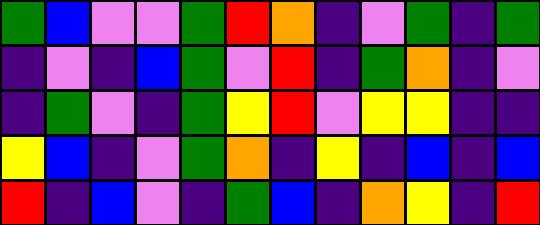[["green", "blue", "violet", "violet", "green", "red", "orange", "indigo", "violet", "green", "indigo", "green"], ["indigo", "violet", "indigo", "blue", "green", "violet", "red", "indigo", "green", "orange", "indigo", "violet"], ["indigo", "green", "violet", "indigo", "green", "yellow", "red", "violet", "yellow", "yellow", "indigo", "indigo"], ["yellow", "blue", "indigo", "violet", "green", "orange", "indigo", "yellow", "indigo", "blue", "indigo", "blue"], ["red", "indigo", "blue", "violet", "indigo", "green", "blue", "indigo", "orange", "yellow", "indigo", "red"]]